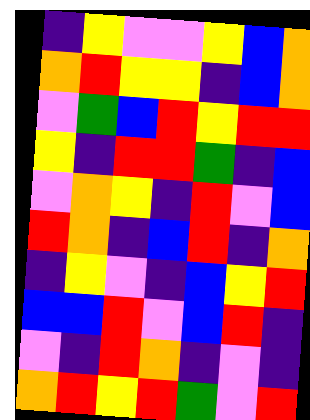[["indigo", "yellow", "violet", "violet", "yellow", "blue", "orange"], ["orange", "red", "yellow", "yellow", "indigo", "blue", "orange"], ["violet", "green", "blue", "red", "yellow", "red", "red"], ["yellow", "indigo", "red", "red", "green", "indigo", "blue"], ["violet", "orange", "yellow", "indigo", "red", "violet", "blue"], ["red", "orange", "indigo", "blue", "red", "indigo", "orange"], ["indigo", "yellow", "violet", "indigo", "blue", "yellow", "red"], ["blue", "blue", "red", "violet", "blue", "red", "indigo"], ["violet", "indigo", "red", "orange", "indigo", "violet", "indigo"], ["orange", "red", "yellow", "red", "green", "violet", "red"]]